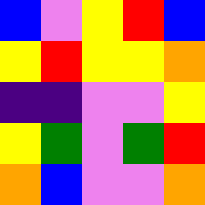[["blue", "violet", "yellow", "red", "blue"], ["yellow", "red", "yellow", "yellow", "orange"], ["indigo", "indigo", "violet", "violet", "yellow"], ["yellow", "green", "violet", "green", "red"], ["orange", "blue", "violet", "violet", "orange"]]